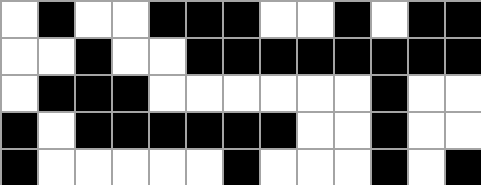[["white", "black", "white", "white", "black", "black", "black", "white", "white", "black", "white", "black", "black"], ["white", "white", "black", "white", "white", "black", "black", "black", "black", "black", "black", "black", "black"], ["white", "black", "black", "black", "white", "white", "white", "white", "white", "white", "black", "white", "white"], ["black", "white", "black", "black", "black", "black", "black", "black", "white", "white", "black", "white", "white"], ["black", "white", "white", "white", "white", "white", "black", "white", "white", "white", "black", "white", "black"]]